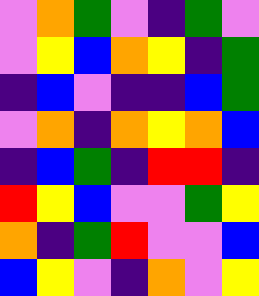[["violet", "orange", "green", "violet", "indigo", "green", "violet"], ["violet", "yellow", "blue", "orange", "yellow", "indigo", "green"], ["indigo", "blue", "violet", "indigo", "indigo", "blue", "green"], ["violet", "orange", "indigo", "orange", "yellow", "orange", "blue"], ["indigo", "blue", "green", "indigo", "red", "red", "indigo"], ["red", "yellow", "blue", "violet", "violet", "green", "yellow"], ["orange", "indigo", "green", "red", "violet", "violet", "blue"], ["blue", "yellow", "violet", "indigo", "orange", "violet", "yellow"]]